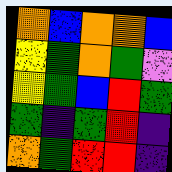[["orange", "blue", "orange", "orange", "blue"], ["yellow", "green", "orange", "green", "violet"], ["yellow", "green", "blue", "red", "green"], ["green", "indigo", "green", "red", "indigo"], ["orange", "green", "red", "red", "indigo"]]